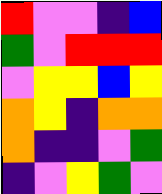[["red", "violet", "violet", "indigo", "blue"], ["green", "violet", "red", "red", "red"], ["violet", "yellow", "yellow", "blue", "yellow"], ["orange", "yellow", "indigo", "orange", "orange"], ["orange", "indigo", "indigo", "violet", "green"], ["indigo", "violet", "yellow", "green", "violet"]]